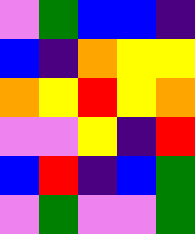[["violet", "green", "blue", "blue", "indigo"], ["blue", "indigo", "orange", "yellow", "yellow"], ["orange", "yellow", "red", "yellow", "orange"], ["violet", "violet", "yellow", "indigo", "red"], ["blue", "red", "indigo", "blue", "green"], ["violet", "green", "violet", "violet", "green"]]